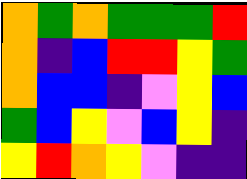[["orange", "green", "orange", "green", "green", "green", "red"], ["orange", "indigo", "blue", "red", "red", "yellow", "green"], ["orange", "blue", "blue", "indigo", "violet", "yellow", "blue"], ["green", "blue", "yellow", "violet", "blue", "yellow", "indigo"], ["yellow", "red", "orange", "yellow", "violet", "indigo", "indigo"]]